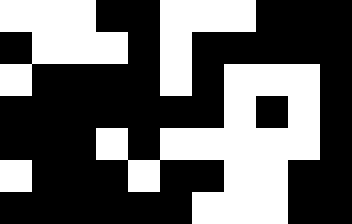[["white", "white", "white", "black", "black", "white", "white", "white", "black", "black", "black"], ["black", "white", "white", "white", "black", "white", "black", "black", "black", "black", "black"], ["white", "black", "black", "black", "black", "white", "black", "white", "white", "white", "black"], ["black", "black", "black", "black", "black", "black", "black", "white", "black", "white", "black"], ["black", "black", "black", "white", "black", "white", "white", "white", "white", "white", "black"], ["white", "black", "black", "black", "white", "black", "black", "white", "white", "black", "black"], ["black", "black", "black", "black", "black", "black", "white", "white", "white", "black", "black"]]